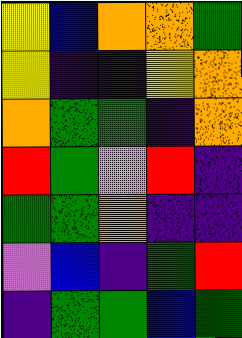[["yellow", "blue", "orange", "orange", "green"], ["yellow", "indigo", "indigo", "yellow", "orange"], ["orange", "green", "green", "indigo", "orange"], ["red", "green", "violet", "red", "indigo"], ["green", "green", "orange", "indigo", "indigo"], ["violet", "blue", "indigo", "green", "red"], ["indigo", "green", "green", "blue", "green"]]